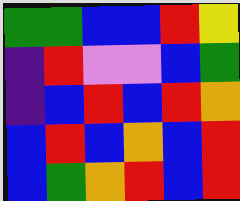[["green", "green", "blue", "blue", "red", "yellow"], ["indigo", "red", "violet", "violet", "blue", "green"], ["indigo", "blue", "red", "blue", "red", "orange"], ["blue", "red", "blue", "orange", "blue", "red"], ["blue", "green", "orange", "red", "blue", "red"]]